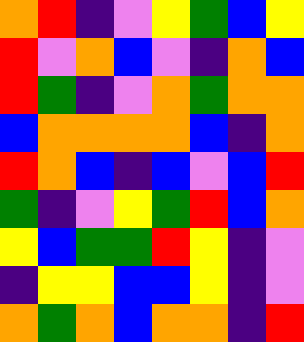[["orange", "red", "indigo", "violet", "yellow", "green", "blue", "yellow"], ["red", "violet", "orange", "blue", "violet", "indigo", "orange", "blue"], ["red", "green", "indigo", "violet", "orange", "green", "orange", "orange"], ["blue", "orange", "orange", "orange", "orange", "blue", "indigo", "orange"], ["red", "orange", "blue", "indigo", "blue", "violet", "blue", "red"], ["green", "indigo", "violet", "yellow", "green", "red", "blue", "orange"], ["yellow", "blue", "green", "green", "red", "yellow", "indigo", "violet"], ["indigo", "yellow", "yellow", "blue", "blue", "yellow", "indigo", "violet"], ["orange", "green", "orange", "blue", "orange", "orange", "indigo", "red"]]